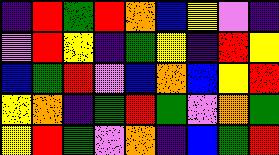[["indigo", "red", "green", "red", "orange", "blue", "yellow", "violet", "indigo"], ["violet", "red", "yellow", "indigo", "green", "yellow", "indigo", "red", "yellow"], ["blue", "green", "red", "violet", "blue", "orange", "blue", "yellow", "red"], ["yellow", "orange", "indigo", "green", "red", "green", "violet", "orange", "green"], ["yellow", "red", "green", "violet", "orange", "indigo", "blue", "green", "red"]]